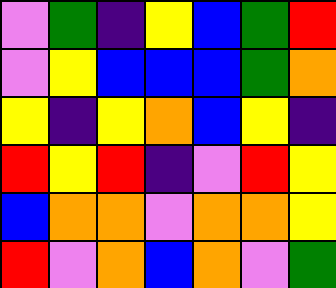[["violet", "green", "indigo", "yellow", "blue", "green", "red"], ["violet", "yellow", "blue", "blue", "blue", "green", "orange"], ["yellow", "indigo", "yellow", "orange", "blue", "yellow", "indigo"], ["red", "yellow", "red", "indigo", "violet", "red", "yellow"], ["blue", "orange", "orange", "violet", "orange", "orange", "yellow"], ["red", "violet", "orange", "blue", "orange", "violet", "green"]]